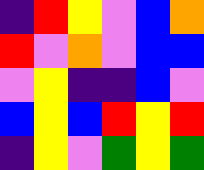[["indigo", "red", "yellow", "violet", "blue", "orange"], ["red", "violet", "orange", "violet", "blue", "blue"], ["violet", "yellow", "indigo", "indigo", "blue", "violet"], ["blue", "yellow", "blue", "red", "yellow", "red"], ["indigo", "yellow", "violet", "green", "yellow", "green"]]